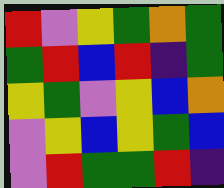[["red", "violet", "yellow", "green", "orange", "green"], ["green", "red", "blue", "red", "indigo", "green"], ["yellow", "green", "violet", "yellow", "blue", "orange"], ["violet", "yellow", "blue", "yellow", "green", "blue"], ["violet", "red", "green", "green", "red", "indigo"]]